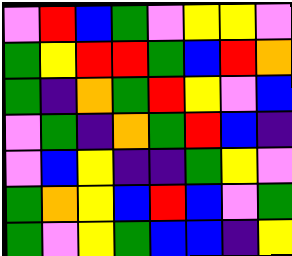[["violet", "red", "blue", "green", "violet", "yellow", "yellow", "violet"], ["green", "yellow", "red", "red", "green", "blue", "red", "orange"], ["green", "indigo", "orange", "green", "red", "yellow", "violet", "blue"], ["violet", "green", "indigo", "orange", "green", "red", "blue", "indigo"], ["violet", "blue", "yellow", "indigo", "indigo", "green", "yellow", "violet"], ["green", "orange", "yellow", "blue", "red", "blue", "violet", "green"], ["green", "violet", "yellow", "green", "blue", "blue", "indigo", "yellow"]]